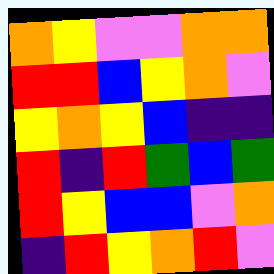[["orange", "yellow", "violet", "violet", "orange", "orange"], ["red", "red", "blue", "yellow", "orange", "violet"], ["yellow", "orange", "yellow", "blue", "indigo", "indigo"], ["red", "indigo", "red", "green", "blue", "green"], ["red", "yellow", "blue", "blue", "violet", "orange"], ["indigo", "red", "yellow", "orange", "red", "violet"]]